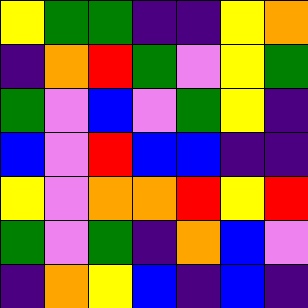[["yellow", "green", "green", "indigo", "indigo", "yellow", "orange"], ["indigo", "orange", "red", "green", "violet", "yellow", "green"], ["green", "violet", "blue", "violet", "green", "yellow", "indigo"], ["blue", "violet", "red", "blue", "blue", "indigo", "indigo"], ["yellow", "violet", "orange", "orange", "red", "yellow", "red"], ["green", "violet", "green", "indigo", "orange", "blue", "violet"], ["indigo", "orange", "yellow", "blue", "indigo", "blue", "indigo"]]